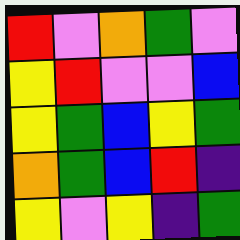[["red", "violet", "orange", "green", "violet"], ["yellow", "red", "violet", "violet", "blue"], ["yellow", "green", "blue", "yellow", "green"], ["orange", "green", "blue", "red", "indigo"], ["yellow", "violet", "yellow", "indigo", "green"]]